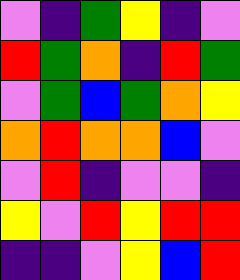[["violet", "indigo", "green", "yellow", "indigo", "violet"], ["red", "green", "orange", "indigo", "red", "green"], ["violet", "green", "blue", "green", "orange", "yellow"], ["orange", "red", "orange", "orange", "blue", "violet"], ["violet", "red", "indigo", "violet", "violet", "indigo"], ["yellow", "violet", "red", "yellow", "red", "red"], ["indigo", "indigo", "violet", "yellow", "blue", "red"]]